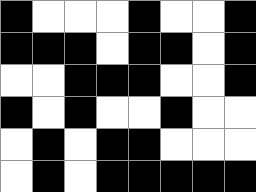[["black", "white", "white", "white", "black", "white", "white", "black"], ["black", "black", "black", "white", "black", "black", "white", "black"], ["white", "white", "black", "black", "black", "white", "white", "black"], ["black", "white", "black", "white", "white", "black", "white", "white"], ["white", "black", "white", "black", "black", "white", "white", "white"], ["white", "black", "white", "black", "black", "black", "black", "black"]]